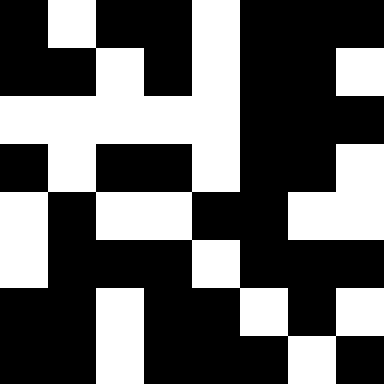[["black", "white", "black", "black", "white", "black", "black", "black"], ["black", "black", "white", "black", "white", "black", "black", "white"], ["white", "white", "white", "white", "white", "black", "black", "black"], ["black", "white", "black", "black", "white", "black", "black", "white"], ["white", "black", "white", "white", "black", "black", "white", "white"], ["white", "black", "black", "black", "white", "black", "black", "black"], ["black", "black", "white", "black", "black", "white", "black", "white"], ["black", "black", "white", "black", "black", "black", "white", "black"]]